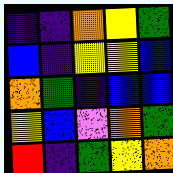[["indigo", "indigo", "orange", "yellow", "green"], ["blue", "indigo", "yellow", "yellow", "blue"], ["orange", "green", "indigo", "blue", "blue"], ["yellow", "blue", "violet", "orange", "green"], ["red", "indigo", "green", "yellow", "orange"]]